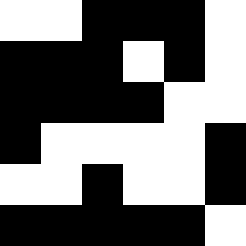[["white", "white", "black", "black", "black", "white"], ["black", "black", "black", "white", "black", "white"], ["black", "black", "black", "black", "white", "white"], ["black", "white", "white", "white", "white", "black"], ["white", "white", "black", "white", "white", "black"], ["black", "black", "black", "black", "black", "white"]]